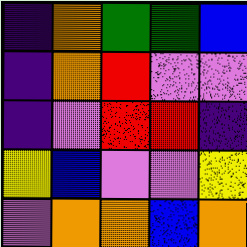[["indigo", "orange", "green", "green", "blue"], ["indigo", "orange", "red", "violet", "violet"], ["indigo", "violet", "red", "red", "indigo"], ["yellow", "blue", "violet", "violet", "yellow"], ["violet", "orange", "orange", "blue", "orange"]]